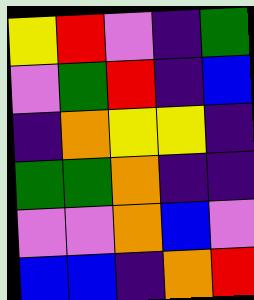[["yellow", "red", "violet", "indigo", "green"], ["violet", "green", "red", "indigo", "blue"], ["indigo", "orange", "yellow", "yellow", "indigo"], ["green", "green", "orange", "indigo", "indigo"], ["violet", "violet", "orange", "blue", "violet"], ["blue", "blue", "indigo", "orange", "red"]]